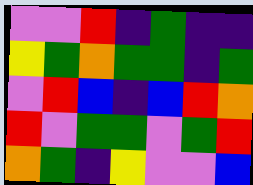[["violet", "violet", "red", "indigo", "green", "indigo", "indigo"], ["yellow", "green", "orange", "green", "green", "indigo", "green"], ["violet", "red", "blue", "indigo", "blue", "red", "orange"], ["red", "violet", "green", "green", "violet", "green", "red"], ["orange", "green", "indigo", "yellow", "violet", "violet", "blue"]]